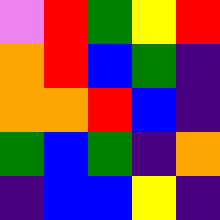[["violet", "red", "green", "yellow", "red"], ["orange", "red", "blue", "green", "indigo"], ["orange", "orange", "red", "blue", "indigo"], ["green", "blue", "green", "indigo", "orange"], ["indigo", "blue", "blue", "yellow", "indigo"]]